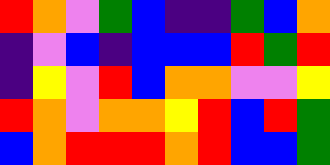[["red", "orange", "violet", "green", "blue", "indigo", "indigo", "green", "blue", "orange"], ["indigo", "violet", "blue", "indigo", "blue", "blue", "blue", "red", "green", "red"], ["indigo", "yellow", "violet", "red", "blue", "orange", "orange", "violet", "violet", "yellow"], ["red", "orange", "violet", "orange", "orange", "yellow", "red", "blue", "red", "green"], ["blue", "orange", "red", "red", "red", "orange", "red", "blue", "blue", "green"]]